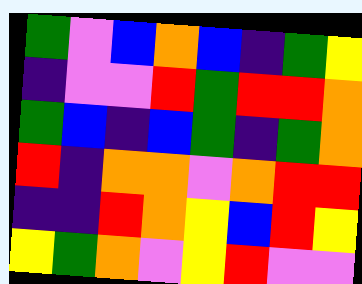[["green", "violet", "blue", "orange", "blue", "indigo", "green", "yellow"], ["indigo", "violet", "violet", "red", "green", "red", "red", "orange"], ["green", "blue", "indigo", "blue", "green", "indigo", "green", "orange"], ["red", "indigo", "orange", "orange", "violet", "orange", "red", "red"], ["indigo", "indigo", "red", "orange", "yellow", "blue", "red", "yellow"], ["yellow", "green", "orange", "violet", "yellow", "red", "violet", "violet"]]